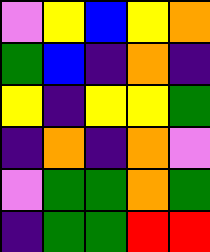[["violet", "yellow", "blue", "yellow", "orange"], ["green", "blue", "indigo", "orange", "indigo"], ["yellow", "indigo", "yellow", "yellow", "green"], ["indigo", "orange", "indigo", "orange", "violet"], ["violet", "green", "green", "orange", "green"], ["indigo", "green", "green", "red", "red"]]